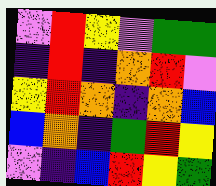[["violet", "red", "yellow", "violet", "green", "green"], ["indigo", "red", "indigo", "orange", "red", "violet"], ["yellow", "red", "orange", "indigo", "orange", "blue"], ["blue", "orange", "indigo", "green", "red", "yellow"], ["violet", "indigo", "blue", "red", "yellow", "green"]]